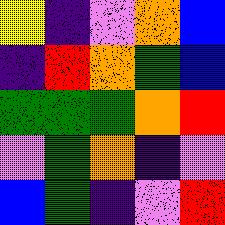[["yellow", "indigo", "violet", "orange", "blue"], ["indigo", "red", "orange", "green", "blue"], ["green", "green", "green", "orange", "red"], ["violet", "green", "orange", "indigo", "violet"], ["blue", "green", "indigo", "violet", "red"]]